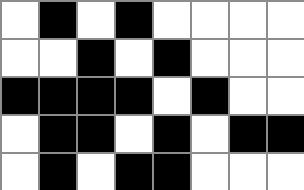[["white", "black", "white", "black", "white", "white", "white", "white"], ["white", "white", "black", "white", "black", "white", "white", "white"], ["black", "black", "black", "black", "white", "black", "white", "white"], ["white", "black", "black", "white", "black", "white", "black", "black"], ["white", "black", "white", "black", "black", "white", "white", "white"]]